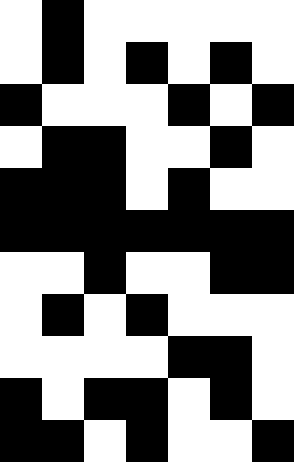[["white", "black", "white", "white", "white", "white", "white"], ["white", "black", "white", "black", "white", "black", "white"], ["black", "white", "white", "white", "black", "white", "black"], ["white", "black", "black", "white", "white", "black", "white"], ["black", "black", "black", "white", "black", "white", "white"], ["black", "black", "black", "black", "black", "black", "black"], ["white", "white", "black", "white", "white", "black", "black"], ["white", "black", "white", "black", "white", "white", "white"], ["white", "white", "white", "white", "black", "black", "white"], ["black", "white", "black", "black", "white", "black", "white"], ["black", "black", "white", "black", "white", "white", "black"]]